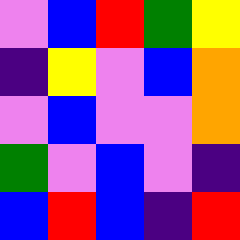[["violet", "blue", "red", "green", "yellow"], ["indigo", "yellow", "violet", "blue", "orange"], ["violet", "blue", "violet", "violet", "orange"], ["green", "violet", "blue", "violet", "indigo"], ["blue", "red", "blue", "indigo", "red"]]